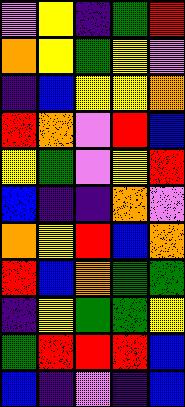[["violet", "yellow", "indigo", "green", "red"], ["orange", "yellow", "green", "yellow", "violet"], ["indigo", "blue", "yellow", "yellow", "orange"], ["red", "orange", "violet", "red", "blue"], ["yellow", "green", "violet", "yellow", "red"], ["blue", "indigo", "indigo", "orange", "violet"], ["orange", "yellow", "red", "blue", "orange"], ["red", "blue", "orange", "green", "green"], ["indigo", "yellow", "green", "green", "yellow"], ["green", "red", "red", "red", "blue"], ["blue", "indigo", "violet", "indigo", "blue"]]